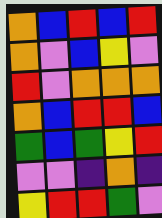[["orange", "blue", "red", "blue", "red"], ["orange", "violet", "blue", "yellow", "violet"], ["red", "violet", "orange", "orange", "orange"], ["orange", "blue", "red", "red", "blue"], ["green", "blue", "green", "yellow", "red"], ["violet", "violet", "indigo", "orange", "indigo"], ["yellow", "red", "red", "green", "violet"]]